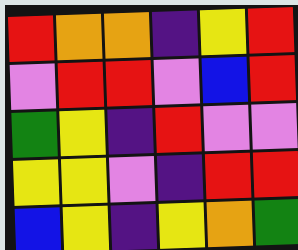[["red", "orange", "orange", "indigo", "yellow", "red"], ["violet", "red", "red", "violet", "blue", "red"], ["green", "yellow", "indigo", "red", "violet", "violet"], ["yellow", "yellow", "violet", "indigo", "red", "red"], ["blue", "yellow", "indigo", "yellow", "orange", "green"]]